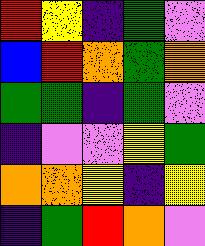[["red", "yellow", "indigo", "green", "violet"], ["blue", "red", "orange", "green", "orange"], ["green", "green", "indigo", "green", "violet"], ["indigo", "violet", "violet", "yellow", "green"], ["orange", "orange", "yellow", "indigo", "yellow"], ["indigo", "green", "red", "orange", "violet"]]